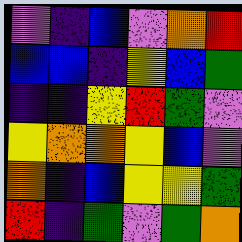[["violet", "indigo", "blue", "violet", "orange", "red"], ["blue", "blue", "indigo", "yellow", "blue", "green"], ["indigo", "indigo", "yellow", "red", "green", "violet"], ["yellow", "orange", "orange", "yellow", "blue", "violet"], ["orange", "indigo", "blue", "yellow", "yellow", "green"], ["red", "indigo", "green", "violet", "green", "orange"]]